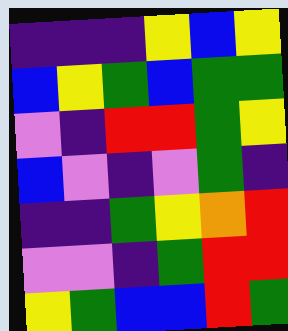[["indigo", "indigo", "indigo", "yellow", "blue", "yellow"], ["blue", "yellow", "green", "blue", "green", "green"], ["violet", "indigo", "red", "red", "green", "yellow"], ["blue", "violet", "indigo", "violet", "green", "indigo"], ["indigo", "indigo", "green", "yellow", "orange", "red"], ["violet", "violet", "indigo", "green", "red", "red"], ["yellow", "green", "blue", "blue", "red", "green"]]